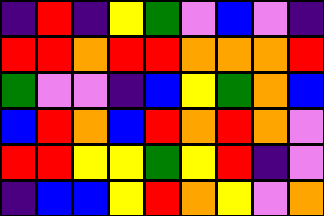[["indigo", "red", "indigo", "yellow", "green", "violet", "blue", "violet", "indigo"], ["red", "red", "orange", "red", "red", "orange", "orange", "orange", "red"], ["green", "violet", "violet", "indigo", "blue", "yellow", "green", "orange", "blue"], ["blue", "red", "orange", "blue", "red", "orange", "red", "orange", "violet"], ["red", "red", "yellow", "yellow", "green", "yellow", "red", "indigo", "violet"], ["indigo", "blue", "blue", "yellow", "red", "orange", "yellow", "violet", "orange"]]